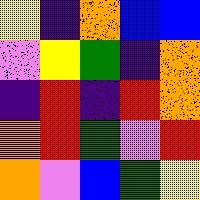[["yellow", "indigo", "orange", "blue", "blue"], ["violet", "yellow", "green", "indigo", "orange"], ["indigo", "red", "indigo", "red", "orange"], ["orange", "red", "green", "violet", "red"], ["orange", "violet", "blue", "green", "yellow"]]